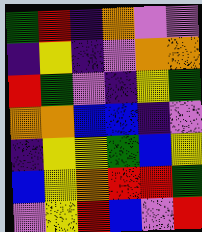[["green", "red", "indigo", "orange", "violet", "violet"], ["indigo", "yellow", "indigo", "violet", "orange", "orange"], ["red", "green", "violet", "indigo", "yellow", "green"], ["orange", "orange", "blue", "blue", "indigo", "violet"], ["indigo", "yellow", "yellow", "green", "blue", "yellow"], ["blue", "yellow", "orange", "red", "red", "green"], ["violet", "yellow", "red", "blue", "violet", "red"]]